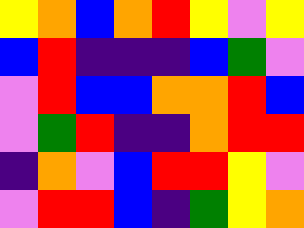[["yellow", "orange", "blue", "orange", "red", "yellow", "violet", "yellow"], ["blue", "red", "indigo", "indigo", "indigo", "blue", "green", "violet"], ["violet", "red", "blue", "blue", "orange", "orange", "red", "blue"], ["violet", "green", "red", "indigo", "indigo", "orange", "red", "red"], ["indigo", "orange", "violet", "blue", "red", "red", "yellow", "violet"], ["violet", "red", "red", "blue", "indigo", "green", "yellow", "orange"]]